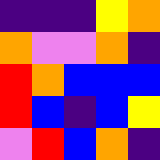[["indigo", "indigo", "indigo", "yellow", "orange"], ["orange", "violet", "violet", "orange", "indigo"], ["red", "orange", "blue", "blue", "blue"], ["red", "blue", "indigo", "blue", "yellow"], ["violet", "red", "blue", "orange", "indigo"]]